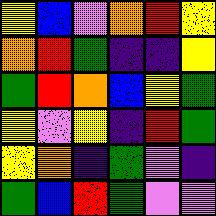[["yellow", "blue", "violet", "orange", "red", "yellow"], ["orange", "red", "green", "indigo", "indigo", "yellow"], ["green", "red", "orange", "blue", "yellow", "green"], ["yellow", "violet", "yellow", "indigo", "red", "green"], ["yellow", "orange", "indigo", "green", "violet", "indigo"], ["green", "blue", "red", "green", "violet", "violet"]]